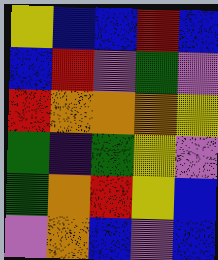[["yellow", "blue", "blue", "red", "blue"], ["blue", "red", "violet", "green", "violet"], ["red", "orange", "orange", "orange", "yellow"], ["green", "indigo", "green", "yellow", "violet"], ["green", "orange", "red", "yellow", "blue"], ["violet", "orange", "blue", "violet", "blue"]]